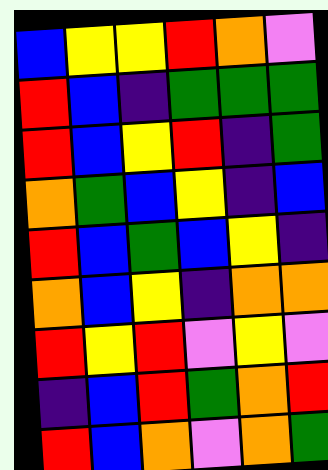[["blue", "yellow", "yellow", "red", "orange", "violet"], ["red", "blue", "indigo", "green", "green", "green"], ["red", "blue", "yellow", "red", "indigo", "green"], ["orange", "green", "blue", "yellow", "indigo", "blue"], ["red", "blue", "green", "blue", "yellow", "indigo"], ["orange", "blue", "yellow", "indigo", "orange", "orange"], ["red", "yellow", "red", "violet", "yellow", "violet"], ["indigo", "blue", "red", "green", "orange", "red"], ["red", "blue", "orange", "violet", "orange", "green"]]